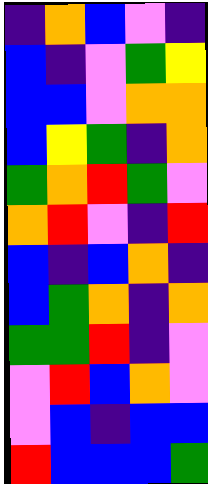[["indigo", "orange", "blue", "violet", "indigo"], ["blue", "indigo", "violet", "green", "yellow"], ["blue", "blue", "violet", "orange", "orange"], ["blue", "yellow", "green", "indigo", "orange"], ["green", "orange", "red", "green", "violet"], ["orange", "red", "violet", "indigo", "red"], ["blue", "indigo", "blue", "orange", "indigo"], ["blue", "green", "orange", "indigo", "orange"], ["green", "green", "red", "indigo", "violet"], ["violet", "red", "blue", "orange", "violet"], ["violet", "blue", "indigo", "blue", "blue"], ["red", "blue", "blue", "blue", "green"]]